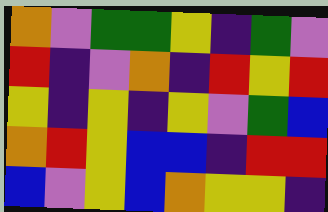[["orange", "violet", "green", "green", "yellow", "indigo", "green", "violet"], ["red", "indigo", "violet", "orange", "indigo", "red", "yellow", "red"], ["yellow", "indigo", "yellow", "indigo", "yellow", "violet", "green", "blue"], ["orange", "red", "yellow", "blue", "blue", "indigo", "red", "red"], ["blue", "violet", "yellow", "blue", "orange", "yellow", "yellow", "indigo"]]